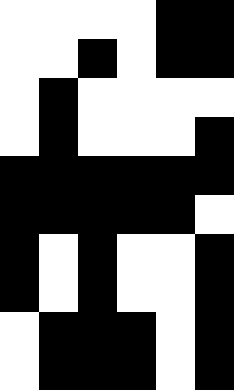[["white", "white", "white", "white", "black", "black"], ["white", "white", "black", "white", "black", "black"], ["white", "black", "white", "white", "white", "white"], ["white", "black", "white", "white", "white", "black"], ["black", "black", "black", "black", "black", "black"], ["black", "black", "black", "black", "black", "white"], ["black", "white", "black", "white", "white", "black"], ["black", "white", "black", "white", "white", "black"], ["white", "black", "black", "black", "white", "black"], ["white", "black", "black", "black", "white", "black"]]